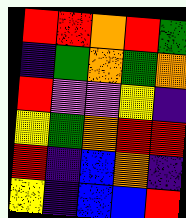[["red", "red", "orange", "red", "green"], ["indigo", "green", "orange", "green", "orange"], ["red", "violet", "violet", "yellow", "indigo"], ["yellow", "green", "orange", "red", "red"], ["red", "indigo", "blue", "orange", "indigo"], ["yellow", "indigo", "blue", "blue", "red"]]